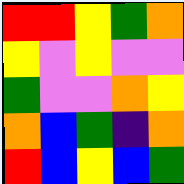[["red", "red", "yellow", "green", "orange"], ["yellow", "violet", "yellow", "violet", "violet"], ["green", "violet", "violet", "orange", "yellow"], ["orange", "blue", "green", "indigo", "orange"], ["red", "blue", "yellow", "blue", "green"]]